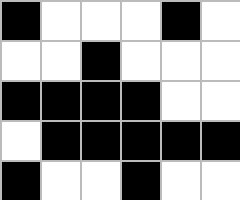[["black", "white", "white", "white", "black", "white"], ["white", "white", "black", "white", "white", "white"], ["black", "black", "black", "black", "white", "white"], ["white", "black", "black", "black", "black", "black"], ["black", "white", "white", "black", "white", "white"]]